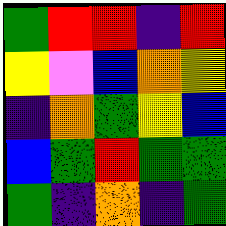[["green", "red", "red", "indigo", "red"], ["yellow", "violet", "blue", "orange", "yellow"], ["indigo", "orange", "green", "yellow", "blue"], ["blue", "green", "red", "green", "green"], ["green", "indigo", "orange", "indigo", "green"]]